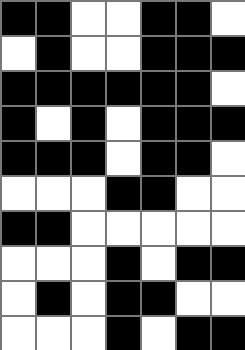[["black", "black", "white", "white", "black", "black", "white"], ["white", "black", "white", "white", "black", "black", "black"], ["black", "black", "black", "black", "black", "black", "white"], ["black", "white", "black", "white", "black", "black", "black"], ["black", "black", "black", "white", "black", "black", "white"], ["white", "white", "white", "black", "black", "white", "white"], ["black", "black", "white", "white", "white", "white", "white"], ["white", "white", "white", "black", "white", "black", "black"], ["white", "black", "white", "black", "black", "white", "white"], ["white", "white", "white", "black", "white", "black", "black"]]